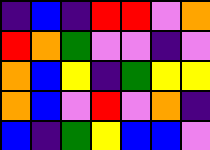[["indigo", "blue", "indigo", "red", "red", "violet", "orange"], ["red", "orange", "green", "violet", "violet", "indigo", "violet"], ["orange", "blue", "yellow", "indigo", "green", "yellow", "yellow"], ["orange", "blue", "violet", "red", "violet", "orange", "indigo"], ["blue", "indigo", "green", "yellow", "blue", "blue", "violet"]]